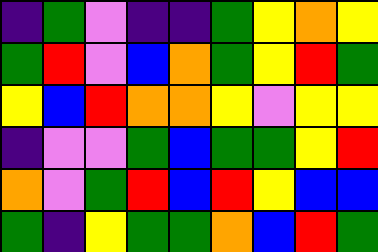[["indigo", "green", "violet", "indigo", "indigo", "green", "yellow", "orange", "yellow"], ["green", "red", "violet", "blue", "orange", "green", "yellow", "red", "green"], ["yellow", "blue", "red", "orange", "orange", "yellow", "violet", "yellow", "yellow"], ["indigo", "violet", "violet", "green", "blue", "green", "green", "yellow", "red"], ["orange", "violet", "green", "red", "blue", "red", "yellow", "blue", "blue"], ["green", "indigo", "yellow", "green", "green", "orange", "blue", "red", "green"]]